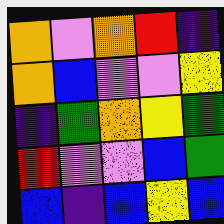[["orange", "violet", "orange", "red", "indigo"], ["orange", "blue", "violet", "violet", "yellow"], ["indigo", "green", "orange", "yellow", "green"], ["red", "violet", "violet", "blue", "green"], ["blue", "indigo", "blue", "yellow", "blue"]]